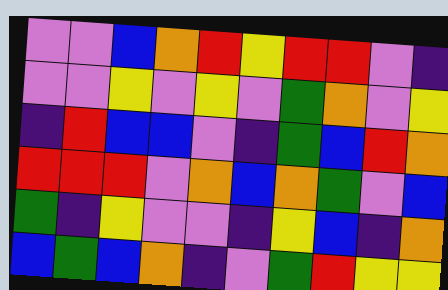[["violet", "violet", "blue", "orange", "red", "yellow", "red", "red", "violet", "indigo"], ["violet", "violet", "yellow", "violet", "yellow", "violet", "green", "orange", "violet", "yellow"], ["indigo", "red", "blue", "blue", "violet", "indigo", "green", "blue", "red", "orange"], ["red", "red", "red", "violet", "orange", "blue", "orange", "green", "violet", "blue"], ["green", "indigo", "yellow", "violet", "violet", "indigo", "yellow", "blue", "indigo", "orange"], ["blue", "green", "blue", "orange", "indigo", "violet", "green", "red", "yellow", "yellow"]]